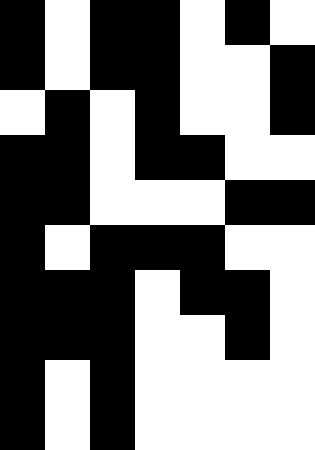[["black", "white", "black", "black", "white", "black", "white"], ["black", "white", "black", "black", "white", "white", "black"], ["white", "black", "white", "black", "white", "white", "black"], ["black", "black", "white", "black", "black", "white", "white"], ["black", "black", "white", "white", "white", "black", "black"], ["black", "white", "black", "black", "black", "white", "white"], ["black", "black", "black", "white", "black", "black", "white"], ["black", "black", "black", "white", "white", "black", "white"], ["black", "white", "black", "white", "white", "white", "white"], ["black", "white", "black", "white", "white", "white", "white"]]